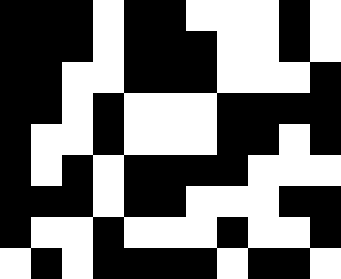[["black", "black", "black", "white", "black", "black", "white", "white", "white", "black", "white"], ["black", "black", "black", "white", "black", "black", "black", "white", "white", "black", "white"], ["black", "black", "white", "white", "black", "black", "black", "white", "white", "white", "black"], ["black", "black", "white", "black", "white", "white", "white", "black", "black", "black", "black"], ["black", "white", "white", "black", "white", "white", "white", "black", "black", "white", "black"], ["black", "white", "black", "white", "black", "black", "black", "black", "white", "white", "white"], ["black", "black", "black", "white", "black", "black", "white", "white", "white", "black", "black"], ["black", "white", "white", "black", "white", "white", "white", "black", "white", "white", "black"], ["white", "black", "white", "black", "black", "black", "black", "white", "black", "black", "white"]]